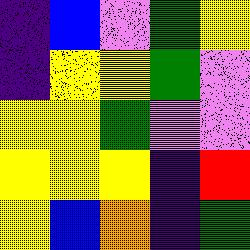[["indigo", "blue", "violet", "green", "yellow"], ["indigo", "yellow", "yellow", "green", "violet"], ["yellow", "yellow", "green", "violet", "violet"], ["yellow", "yellow", "yellow", "indigo", "red"], ["yellow", "blue", "orange", "indigo", "green"]]